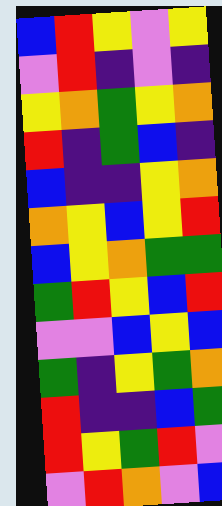[["blue", "red", "yellow", "violet", "yellow"], ["violet", "red", "indigo", "violet", "indigo"], ["yellow", "orange", "green", "yellow", "orange"], ["red", "indigo", "green", "blue", "indigo"], ["blue", "indigo", "indigo", "yellow", "orange"], ["orange", "yellow", "blue", "yellow", "red"], ["blue", "yellow", "orange", "green", "green"], ["green", "red", "yellow", "blue", "red"], ["violet", "violet", "blue", "yellow", "blue"], ["green", "indigo", "yellow", "green", "orange"], ["red", "indigo", "indigo", "blue", "green"], ["red", "yellow", "green", "red", "violet"], ["violet", "red", "orange", "violet", "blue"]]